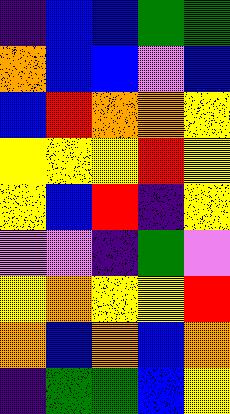[["indigo", "blue", "blue", "green", "green"], ["orange", "blue", "blue", "violet", "blue"], ["blue", "red", "orange", "orange", "yellow"], ["yellow", "yellow", "yellow", "red", "yellow"], ["yellow", "blue", "red", "indigo", "yellow"], ["violet", "violet", "indigo", "green", "violet"], ["yellow", "orange", "yellow", "yellow", "red"], ["orange", "blue", "orange", "blue", "orange"], ["indigo", "green", "green", "blue", "yellow"]]